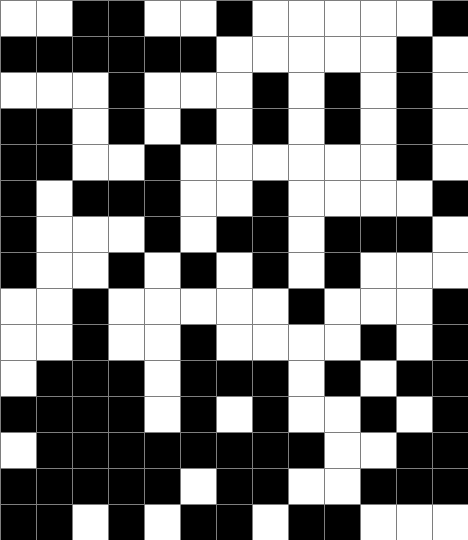[["white", "white", "black", "black", "white", "white", "black", "white", "white", "white", "white", "white", "black"], ["black", "black", "black", "black", "black", "black", "white", "white", "white", "white", "white", "black", "white"], ["white", "white", "white", "black", "white", "white", "white", "black", "white", "black", "white", "black", "white"], ["black", "black", "white", "black", "white", "black", "white", "black", "white", "black", "white", "black", "white"], ["black", "black", "white", "white", "black", "white", "white", "white", "white", "white", "white", "black", "white"], ["black", "white", "black", "black", "black", "white", "white", "black", "white", "white", "white", "white", "black"], ["black", "white", "white", "white", "black", "white", "black", "black", "white", "black", "black", "black", "white"], ["black", "white", "white", "black", "white", "black", "white", "black", "white", "black", "white", "white", "white"], ["white", "white", "black", "white", "white", "white", "white", "white", "black", "white", "white", "white", "black"], ["white", "white", "black", "white", "white", "black", "white", "white", "white", "white", "black", "white", "black"], ["white", "black", "black", "black", "white", "black", "black", "black", "white", "black", "white", "black", "black"], ["black", "black", "black", "black", "white", "black", "white", "black", "white", "white", "black", "white", "black"], ["white", "black", "black", "black", "black", "black", "black", "black", "black", "white", "white", "black", "black"], ["black", "black", "black", "black", "black", "white", "black", "black", "white", "white", "black", "black", "black"], ["black", "black", "white", "black", "white", "black", "black", "white", "black", "black", "white", "white", "white"]]